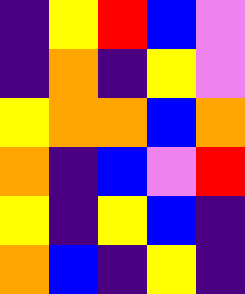[["indigo", "yellow", "red", "blue", "violet"], ["indigo", "orange", "indigo", "yellow", "violet"], ["yellow", "orange", "orange", "blue", "orange"], ["orange", "indigo", "blue", "violet", "red"], ["yellow", "indigo", "yellow", "blue", "indigo"], ["orange", "blue", "indigo", "yellow", "indigo"]]